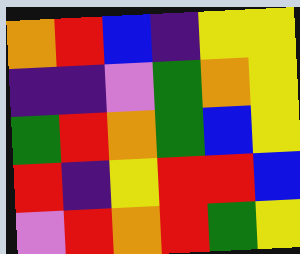[["orange", "red", "blue", "indigo", "yellow", "yellow"], ["indigo", "indigo", "violet", "green", "orange", "yellow"], ["green", "red", "orange", "green", "blue", "yellow"], ["red", "indigo", "yellow", "red", "red", "blue"], ["violet", "red", "orange", "red", "green", "yellow"]]